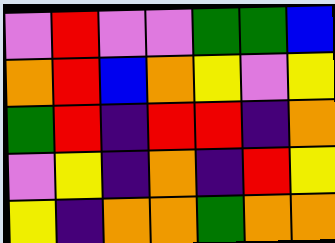[["violet", "red", "violet", "violet", "green", "green", "blue"], ["orange", "red", "blue", "orange", "yellow", "violet", "yellow"], ["green", "red", "indigo", "red", "red", "indigo", "orange"], ["violet", "yellow", "indigo", "orange", "indigo", "red", "yellow"], ["yellow", "indigo", "orange", "orange", "green", "orange", "orange"]]